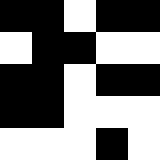[["black", "black", "white", "black", "black"], ["white", "black", "black", "white", "white"], ["black", "black", "white", "black", "black"], ["black", "black", "white", "white", "white"], ["white", "white", "white", "black", "white"]]